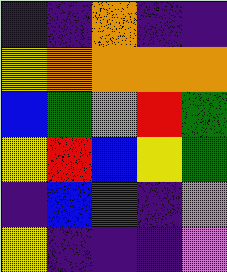[["indigo", "indigo", "orange", "indigo", "indigo"], ["yellow", "orange", "orange", "orange", "orange"], ["blue", "green", "violet", "red", "green"], ["yellow", "red", "blue", "yellow", "green"], ["indigo", "blue", "green", "indigo", "violet"], ["yellow", "indigo", "indigo", "indigo", "violet"]]